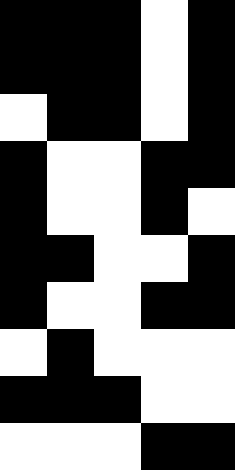[["black", "black", "black", "white", "black"], ["black", "black", "black", "white", "black"], ["white", "black", "black", "white", "black"], ["black", "white", "white", "black", "black"], ["black", "white", "white", "black", "white"], ["black", "black", "white", "white", "black"], ["black", "white", "white", "black", "black"], ["white", "black", "white", "white", "white"], ["black", "black", "black", "white", "white"], ["white", "white", "white", "black", "black"]]